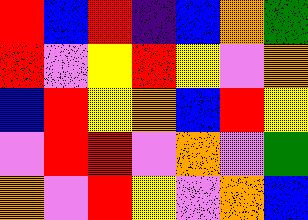[["red", "blue", "red", "indigo", "blue", "orange", "green"], ["red", "violet", "yellow", "red", "yellow", "violet", "orange"], ["blue", "red", "yellow", "orange", "blue", "red", "yellow"], ["violet", "red", "red", "violet", "orange", "violet", "green"], ["orange", "violet", "red", "yellow", "violet", "orange", "blue"]]